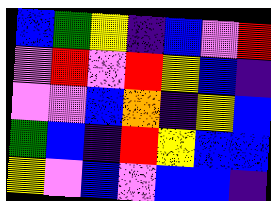[["blue", "green", "yellow", "indigo", "blue", "violet", "red"], ["violet", "red", "violet", "red", "yellow", "blue", "indigo"], ["violet", "violet", "blue", "orange", "indigo", "yellow", "blue"], ["green", "blue", "indigo", "red", "yellow", "blue", "blue"], ["yellow", "violet", "blue", "violet", "blue", "blue", "indigo"]]